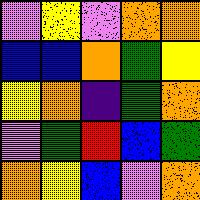[["violet", "yellow", "violet", "orange", "orange"], ["blue", "blue", "orange", "green", "yellow"], ["yellow", "orange", "indigo", "green", "orange"], ["violet", "green", "red", "blue", "green"], ["orange", "yellow", "blue", "violet", "orange"]]